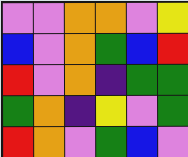[["violet", "violet", "orange", "orange", "violet", "yellow"], ["blue", "violet", "orange", "green", "blue", "red"], ["red", "violet", "orange", "indigo", "green", "green"], ["green", "orange", "indigo", "yellow", "violet", "green"], ["red", "orange", "violet", "green", "blue", "violet"]]